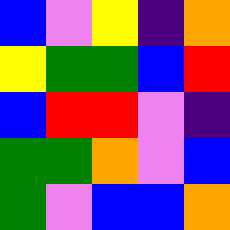[["blue", "violet", "yellow", "indigo", "orange"], ["yellow", "green", "green", "blue", "red"], ["blue", "red", "red", "violet", "indigo"], ["green", "green", "orange", "violet", "blue"], ["green", "violet", "blue", "blue", "orange"]]